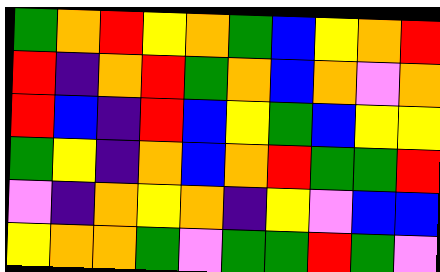[["green", "orange", "red", "yellow", "orange", "green", "blue", "yellow", "orange", "red"], ["red", "indigo", "orange", "red", "green", "orange", "blue", "orange", "violet", "orange"], ["red", "blue", "indigo", "red", "blue", "yellow", "green", "blue", "yellow", "yellow"], ["green", "yellow", "indigo", "orange", "blue", "orange", "red", "green", "green", "red"], ["violet", "indigo", "orange", "yellow", "orange", "indigo", "yellow", "violet", "blue", "blue"], ["yellow", "orange", "orange", "green", "violet", "green", "green", "red", "green", "violet"]]